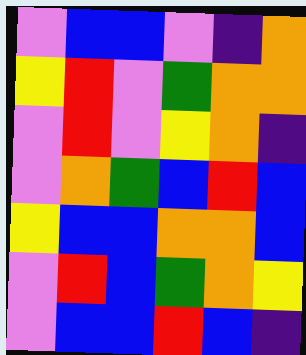[["violet", "blue", "blue", "violet", "indigo", "orange"], ["yellow", "red", "violet", "green", "orange", "orange"], ["violet", "red", "violet", "yellow", "orange", "indigo"], ["violet", "orange", "green", "blue", "red", "blue"], ["yellow", "blue", "blue", "orange", "orange", "blue"], ["violet", "red", "blue", "green", "orange", "yellow"], ["violet", "blue", "blue", "red", "blue", "indigo"]]